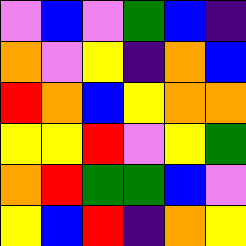[["violet", "blue", "violet", "green", "blue", "indigo"], ["orange", "violet", "yellow", "indigo", "orange", "blue"], ["red", "orange", "blue", "yellow", "orange", "orange"], ["yellow", "yellow", "red", "violet", "yellow", "green"], ["orange", "red", "green", "green", "blue", "violet"], ["yellow", "blue", "red", "indigo", "orange", "yellow"]]